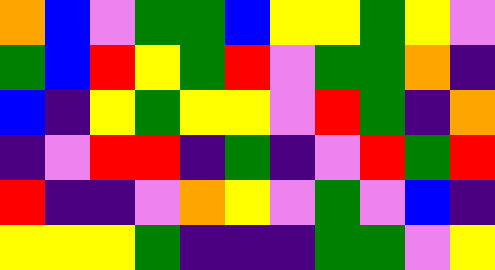[["orange", "blue", "violet", "green", "green", "blue", "yellow", "yellow", "green", "yellow", "violet"], ["green", "blue", "red", "yellow", "green", "red", "violet", "green", "green", "orange", "indigo"], ["blue", "indigo", "yellow", "green", "yellow", "yellow", "violet", "red", "green", "indigo", "orange"], ["indigo", "violet", "red", "red", "indigo", "green", "indigo", "violet", "red", "green", "red"], ["red", "indigo", "indigo", "violet", "orange", "yellow", "violet", "green", "violet", "blue", "indigo"], ["yellow", "yellow", "yellow", "green", "indigo", "indigo", "indigo", "green", "green", "violet", "yellow"]]